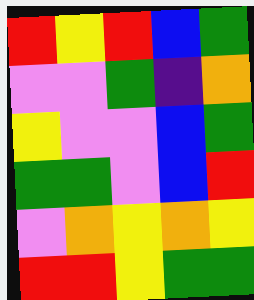[["red", "yellow", "red", "blue", "green"], ["violet", "violet", "green", "indigo", "orange"], ["yellow", "violet", "violet", "blue", "green"], ["green", "green", "violet", "blue", "red"], ["violet", "orange", "yellow", "orange", "yellow"], ["red", "red", "yellow", "green", "green"]]